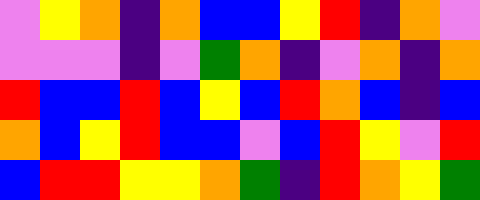[["violet", "yellow", "orange", "indigo", "orange", "blue", "blue", "yellow", "red", "indigo", "orange", "violet"], ["violet", "violet", "violet", "indigo", "violet", "green", "orange", "indigo", "violet", "orange", "indigo", "orange"], ["red", "blue", "blue", "red", "blue", "yellow", "blue", "red", "orange", "blue", "indigo", "blue"], ["orange", "blue", "yellow", "red", "blue", "blue", "violet", "blue", "red", "yellow", "violet", "red"], ["blue", "red", "red", "yellow", "yellow", "orange", "green", "indigo", "red", "orange", "yellow", "green"]]